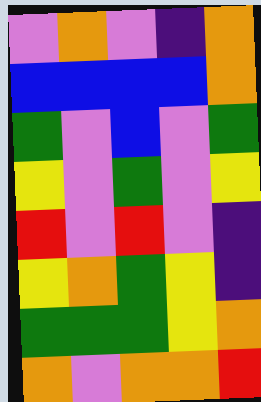[["violet", "orange", "violet", "indigo", "orange"], ["blue", "blue", "blue", "blue", "orange"], ["green", "violet", "blue", "violet", "green"], ["yellow", "violet", "green", "violet", "yellow"], ["red", "violet", "red", "violet", "indigo"], ["yellow", "orange", "green", "yellow", "indigo"], ["green", "green", "green", "yellow", "orange"], ["orange", "violet", "orange", "orange", "red"]]